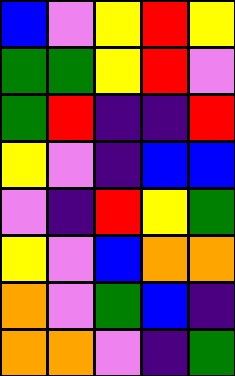[["blue", "violet", "yellow", "red", "yellow"], ["green", "green", "yellow", "red", "violet"], ["green", "red", "indigo", "indigo", "red"], ["yellow", "violet", "indigo", "blue", "blue"], ["violet", "indigo", "red", "yellow", "green"], ["yellow", "violet", "blue", "orange", "orange"], ["orange", "violet", "green", "blue", "indigo"], ["orange", "orange", "violet", "indigo", "green"]]